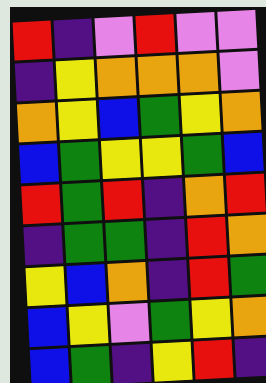[["red", "indigo", "violet", "red", "violet", "violet"], ["indigo", "yellow", "orange", "orange", "orange", "violet"], ["orange", "yellow", "blue", "green", "yellow", "orange"], ["blue", "green", "yellow", "yellow", "green", "blue"], ["red", "green", "red", "indigo", "orange", "red"], ["indigo", "green", "green", "indigo", "red", "orange"], ["yellow", "blue", "orange", "indigo", "red", "green"], ["blue", "yellow", "violet", "green", "yellow", "orange"], ["blue", "green", "indigo", "yellow", "red", "indigo"]]